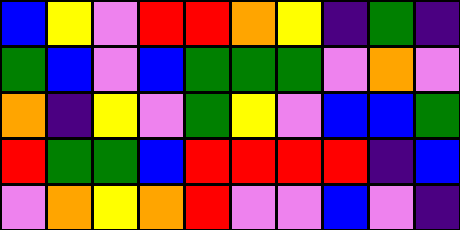[["blue", "yellow", "violet", "red", "red", "orange", "yellow", "indigo", "green", "indigo"], ["green", "blue", "violet", "blue", "green", "green", "green", "violet", "orange", "violet"], ["orange", "indigo", "yellow", "violet", "green", "yellow", "violet", "blue", "blue", "green"], ["red", "green", "green", "blue", "red", "red", "red", "red", "indigo", "blue"], ["violet", "orange", "yellow", "orange", "red", "violet", "violet", "blue", "violet", "indigo"]]